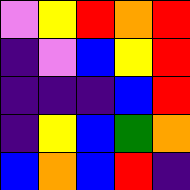[["violet", "yellow", "red", "orange", "red"], ["indigo", "violet", "blue", "yellow", "red"], ["indigo", "indigo", "indigo", "blue", "red"], ["indigo", "yellow", "blue", "green", "orange"], ["blue", "orange", "blue", "red", "indigo"]]